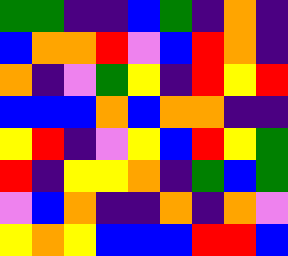[["green", "green", "indigo", "indigo", "blue", "green", "indigo", "orange", "indigo"], ["blue", "orange", "orange", "red", "violet", "blue", "red", "orange", "indigo"], ["orange", "indigo", "violet", "green", "yellow", "indigo", "red", "yellow", "red"], ["blue", "blue", "blue", "orange", "blue", "orange", "orange", "indigo", "indigo"], ["yellow", "red", "indigo", "violet", "yellow", "blue", "red", "yellow", "green"], ["red", "indigo", "yellow", "yellow", "orange", "indigo", "green", "blue", "green"], ["violet", "blue", "orange", "indigo", "indigo", "orange", "indigo", "orange", "violet"], ["yellow", "orange", "yellow", "blue", "blue", "blue", "red", "red", "blue"]]